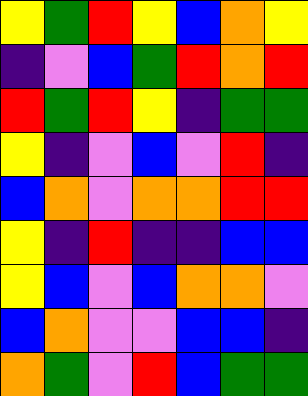[["yellow", "green", "red", "yellow", "blue", "orange", "yellow"], ["indigo", "violet", "blue", "green", "red", "orange", "red"], ["red", "green", "red", "yellow", "indigo", "green", "green"], ["yellow", "indigo", "violet", "blue", "violet", "red", "indigo"], ["blue", "orange", "violet", "orange", "orange", "red", "red"], ["yellow", "indigo", "red", "indigo", "indigo", "blue", "blue"], ["yellow", "blue", "violet", "blue", "orange", "orange", "violet"], ["blue", "orange", "violet", "violet", "blue", "blue", "indigo"], ["orange", "green", "violet", "red", "blue", "green", "green"]]